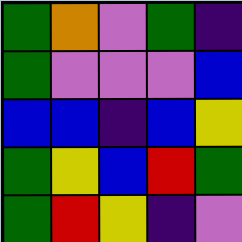[["green", "orange", "violet", "green", "indigo"], ["green", "violet", "violet", "violet", "blue"], ["blue", "blue", "indigo", "blue", "yellow"], ["green", "yellow", "blue", "red", "green"], ["green", "red", "yellow", "indigo", "violet"]]